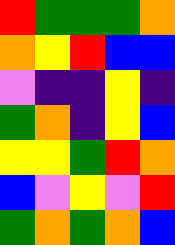[["red", "green", "green", "green", "orange"], ["orange", "yellow", "red", "blue", "blue"], ["violet", "indigo", "indigo", "yellow", "indigo"], ["green", "orange", "indigo", "yellow", "blue"], ["yellow", "yellow", "green", "red", "orange"], ["blue", "violet", "yellow", "violet", "red"], ["green", "orange", "green", "orange", "blue"]]